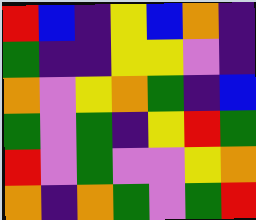[["red", "blue", "indigo", "yellow", "blue", "orange", "indigo"], ["green", "indigo", "indigo", "yellow", "yellow", "violet", "indigo"], ["orange", "violet", "yellow", "orange", "green", "indigo", "blue"], ["green", "violet", "green", "indigo", "yellow", "red", "green"], ["red", "violet", "green", "violet", "violet", "yellow", "orange"], ["orange", "indigo", "orange", "green", "violet", "green", "red"]]